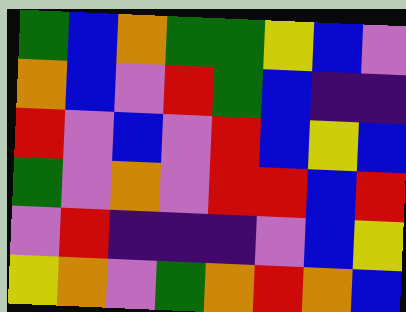[["green", "blue", "orange", "green", "green", "yellow", "blue", "violet"], ["orange", "blue", "violet", "red", "green", "blue", "indigo", "indigo"], ["red", "violet", "blue", "violet", "red", "blue", "yellow", "blue"], ["green", "violet", "orange", "violet", "red", "red", "blue", "red"], ["violet", "red", "indigo", "indigo", "indigo", "violet", "blue", "yellow"], ["yellow", "orange", "violet", "green", "orange", "red", "orange", "blue"]]